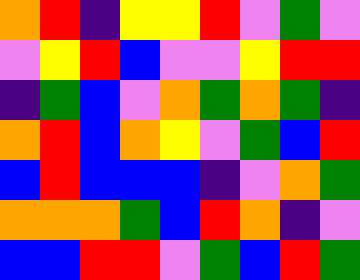[["orange", "red", "indigo", "yellow", "yellow", "red", "violet", "green", "violet"], ["violet", "yellow", "red", "blue", "violet", "violet", "yellow", "red", "red"], ["indigo", "green", "blue", "violet", "orange", "green", "orange", "green", "indigo"], ["orange", "red", "blue", "orange", "yellow", "violet", "green", "blue", "red"], ["blue", "red", "blue", "blue", "blue", "indigo", "violet", "orange", "green"], ["orange", "orange", "orange", "green", "blue", "red", "orange", "indigo", "violet"], ["blue", "blue", "red", "red", "violet", "green", "blue", "red", "green"]]